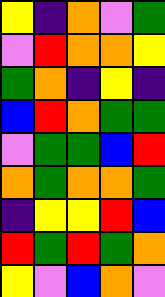[["yellow", "indigo", "orange", "violet", "green"], ["violet", "red", "orange", "orange", "yellow"], ["green", "orange", "indigo", "yellow", "indigo"], ["blue", "red", "orange", "green", "green"], ["violet", "green", "green", "blue", "red"], ["orange", "green", "orange", "orange", "green"], ["indigo", "yellow", "yellow", "red", "blue"], ["red", "green", "red", "green", "orange"], ["yellow", "violet", "blue", "orange", "violet"]]